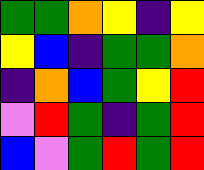[["green", "green", "orange", "yellow", "indigo", "yellow"], ["yellow", "blue", "indigo", "green", "green", "orange"], ["indigo", "orange", "blue", "green", "yellow", "red"], ["violet", "red", "green", "indigo", "green", "red"], ["blue", "violet", "green", "red", "green", "red"]]